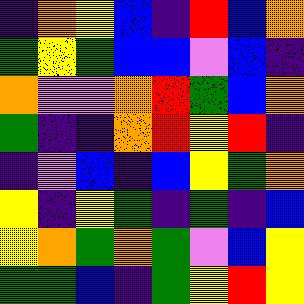[["indigo", "orange", "yellow", "blue", "indigo", "red", "blue", "orange"], ["green", "yellow", "green", "blue", "blue", "violet", "blue", "indigo"], ["orange", "violet", "violet", "orange", "red", "green", "blue", "orange"], ["green", "indigo", "indigo", "orange", "red", "yellow", "red", "indigo"], ["indigo", "violet", "blue", "indigo", "blue", "yellow", "green", "orange"], ["yellow", "indigo", "yellow", "green", "indigo", "green", "indigo", "blue"], ["yellow", "orange", "green", "orange", "green", "violet", "blue", "yellow"], ["green", "green", "blue", "indigo", "green", "yellow", "red", "yellow"]]